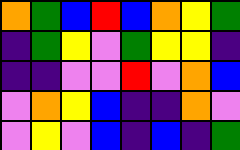[["orange", "green", "blue", "red", "blue", "orange", "yellow", "green"], ["indigo", "green", "yellow", "violet", "green", "yellow", "yellow", "indigo"], ["indigo", "indigo", "violet", "violet", "red", "violet", "orange", "blue"], ["violet", "orange", "yellow", "blue", "indigo", "indigo", "orange", "violet"], ["violet", "yellow", "violet", "blue", "indigo", "blue", "indigo", "green"]]